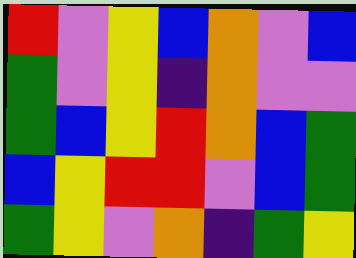[["red", "violet", "yellow", "blue", "orange", "violet", "blue"], ["green", "violet", "yellow", "indigo", "orange", "violet", "violet"], ["green", "blue", "yellow", "red", "orange", "blue", "green"], ["blue", "yellow", "red", "red", "violet", "blue", "green"], ["green", "yellow", "violet", "orange", "indigo", "green", "yellow"]]